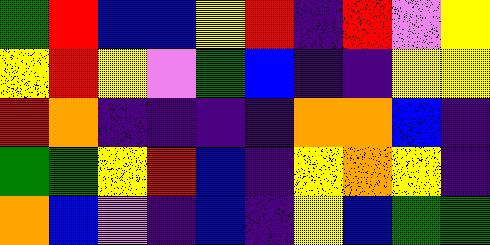[["green", "red", "blue", "blue", "yellow", "red", "indigo", "red", "violet", "yellow"], ["yellow", "red", "yellow", "violet", "green", "blue", "indigo", "indigo", "yellow", "yellow"], ["red", "orange", "indigo", "indigo", "indigo", "indigo", "orange", "orange", "blue", "indigo"], ["green", "green", "yellow", "red", "blue", "indigo", "yellow", "orange", "yellow", "indigo"], ["orange", "blue", "violet", "indigo", "blue", "indigo", "yellow", "blue", "green", "green"]]